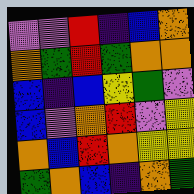[["violet", "violet", "red", "indigo", "blue", "orange"], ["orange", "green", "red", "green", "orange", "orange"], ["blue", "indigo", "blue", "yellow", "green", "violet"], ["blue", "violet", "orange", "red", "violet", "yellow"], ["orange", "blue", "red", "orange", "yellow", "yellow"], ["green", "orange", "blue", "indigo", "orange", "green"]]